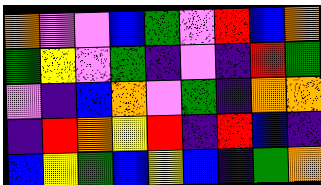[["orange", "violet", "violet", "blue", "green", "violet", "red", "blue", "orange"], ["green", "yellow", "violet", "green", "indigo", "violet", "indigo", "red", "green"], ["violet", "indigo", "blue", "orange", "violet", "green", "indigo", "orange", "orange"], ["indigo", "red", "orange", "yellow", "red", "indigo", "red", "blue", "indigo"], ["blue", "yellow", "green", "blue", "yellow", "blue", "indigo", "green", "orange"]]